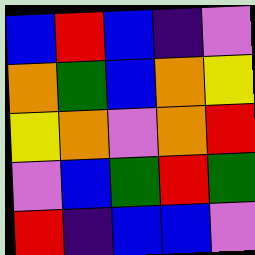[["blue", "red", "blue", "indigo", "violet"], ["orange", "green", "blue", "orange", "yellow"], ["yellow", "orange", "violet", "orange", "red"], ["violet", "blue", "green", "red", "green"], ["red", "indigo", "blue", "blue", "violet"]]